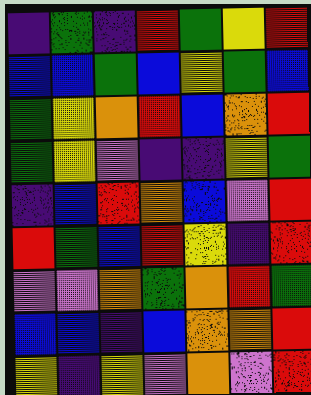[["indigo", "green", "indigo", "red", "green", "yellow", "red"], ["blue", "blue", "green", "blue", "yellow", "green", "blue"], ["green", "yellow", "orange", "red", "blue", "orange", "red"], ["green", "yellow", "violet", "indigo", "indigo", "yellow", "green"], ["indigo", "blue", "red", "orange", "blue", "violet", "red"], ["red", "green", "blue", "red", "yellow", "indigo", "red"], ["violet", "violet", "orange", "green", "orange", "red", "green"], ["blue", "blue", "indigo", "blue", "orange", "orange", "red"], ["yellow", "indigo", "yellow", "violet", "orange", "violet", "red"]]